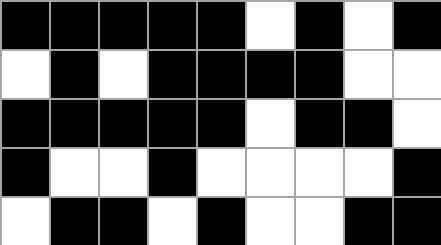[["black", "black", "black", "black", "black", "white", "black", "white", "black"], ["white", "black", "white", "black", "black", "black", "black", "white", "white"], ["black", "black", "black", "black", "black", "white", "black", "black", "white"], ["black", "white", "white", "black", "white", "white", "white", "white", "black"], ["white", "black", "black", "white", "black", "white", "white", "black", "black"]]